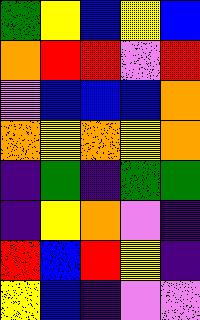[["green", "yellow", "blue", "yellow", "blue"], ["orange", "red", "red", "violet", "red"], ["violet", "blue", "blue", "blue", "orange"], ["orange", "yellow", "orange", "yellow", "orange"], ["indigo", "green", "indigo", "green", "green"], ["indigo", "yellow", "orange", "violet", "indigo"], ["red", "blue", "red", "yellow", "indigo"], ["yellow", "blue", "indigo", "violet", "violet"]]